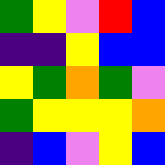[["green", "yellow", "violet", "red", "blue"], ["indigo", "indigo", "yellow", "blue", "blue"], ["yellow", "green", "orange", "green", "violet"], ["green", "yellow", "yellow", "yellow", "orange"], ["indigo", "blue", "violet", "yellow", "blue"]]